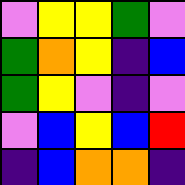[["violet", "yellow", "yellow", "green", "violet"], ["green", "orange", "yellow", "indigo", "blue"], ["green", "yellow", "violet", "indigo", "violet"], ["violet", "blue", "yellow", "blue", "red"], ["indigo", "blue", "orange", "orange", "indigo"]]